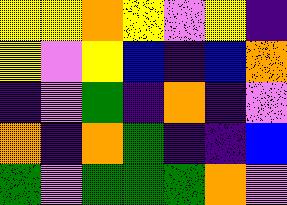[["yellow", "yellow", "orange", "yellow", "violet", "yellow", "indigo"], ["yellow", "violet", "yellow", "blue", "indigo", "blue", "orange"], ["indigo", "violet", "green", "indigo", "orange", "indigo", "violet"], ["orange", "indigo", "orange", "green", "indigo", "indigo", "blue"], ["green", "violet", "green", "green", "green", "orange", "violet"]]